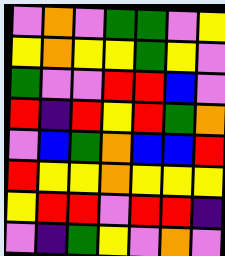[["violet", "orange", "violet", "green", "green", "violet", "yellow"], ["yellow", "orange", "yellow", "yellow", "green", "yellow", "violet"], ["green", "violet", "violet", "red", "red", "blue", "violet"], ["red", "indigo", "red", "yellow", "red", "green", "orange"], ["violet", "blue", "green", "orange", "blue", "blue", "red"], ["red", "yellow", "yellow", "orange", "yellow", "yellow", "yellow"], ["yellow", "red", "red", "violet", "red", "red", "indigo"], ["violet", "indigo", "green", "yellow", "violet", "orange", "violet"]]